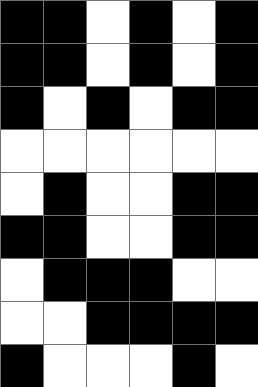[["black", "black", "white", "black", "white", "black"], ["black", "black", "white", "black", "white", "black"], ["black", "white", "black", "white", "black", "black"], ["white", "white", "white", "white", "white", "white"], ["white", "black", "white", "white", "black", "black"], ["black", "black", "white", "white", "black", "black"], ["white", "black", "black", "black", "white", "white"], ["white", "white", "black", "black", "black", "black"], ["black", "white", "white", "white", "black", "white"]]